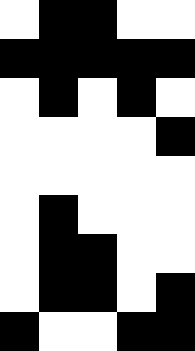[["white", "black", "black", "white", "white"], ["black", "black", "black", "black", "black"], ["white", "black", "white", "black", "white"], ["white", "white", "white", "white", "black"], ["white", "white", "white", "white", "white"], ["white", "black", "white", "white", "white"], ["white", "black", "black", "white", "white"], ["white", "black", "black", "white", "black"], ["black", "white", "white", "black", "black"]]